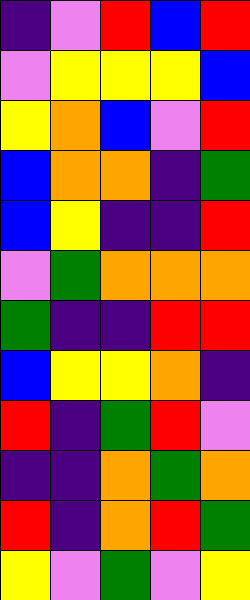[["indigo", "violet", "red", "blue", "red"], ["violet", "yellow", "yellow", "yellow", "blue"], ["yellow", "orange", "blue", "violet", "red"], ["blue", "orange", "orange", "indigo", "green"], ["blue", "yellow", "indigo", "indigo", "red"], ["violet", "green", "orange", "orange", "orange"], ["green", "indigo", "indigo", "red", "red"], ["blue", "yellow", "yellow", "orange", "indigo"], ["red", "indigo", "green", "red", "violet"], ["indigo", "indigo", "orange", "green", "orange"], ["red", "indigo", "orange", "red", "green"], ["yellow", "violet", "green", "violet", "yellow"]]